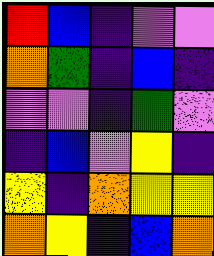[["red", "blue", "indigo", "violet", "violet"], ["orange", "green", "indigo", "blue", "indigo"], ["violet", "violet", "indigo", "green", "violet"], ["indigo", "blue", "violet", "yellow", "indigo"], ["yellow", "indigo", "orange", "yellow", "yellow"], ["orange", "yellow", "indigo", "blue", "orange"]]